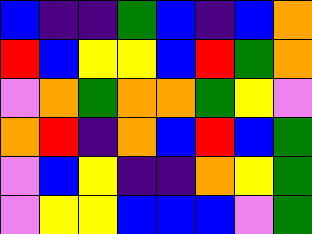[["blue", "indigo", "indigo", "green", "blue", "indigo", "blue", "orange"], ["red", "blue", "yellow", "yellow", "blue", "red", "green", "orange"], ["violet", "orange", "green", "orange", "orange", "green", "yellow", "violet"], ["orange", "red", "indigo", "orange", "blue", "red", "blue", "green"], ["violet", "blue", "yellow", "indigo", "indigo", "orange", "yellow", "green"], ["violet", "yellow", "yellow", "blue", "blue", "blue", "violet", "green"]]